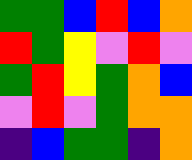[["green", "green", "blue", "red", "blue", "orange"], ["red", "green", "yellow", "violet", "red", "violet"], ["green", "red", "yellow", "green", "orange", "blue"], ["violet", "red", "violet", "green", "orange", "orange"], ["indigo", "blue", "green", "green", "indigo", "orange"]]